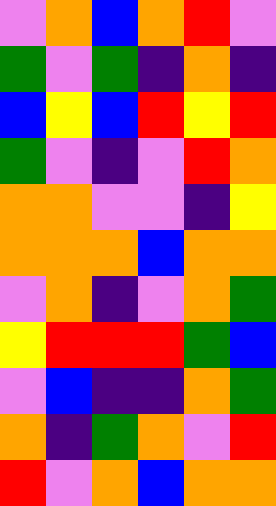[["violet", "orange", "blue", "orange", "red", "violet"], ["green", "violet", "green", "indigo", "orange", "indigo"], ["blue", "yellow", "blue", "red", "yellow", "red"], ["green", "violet", "indigo", "violet", "red", "orange"], ["orange", "orange", "violet", "violet", "indigo", "yellow"], ["orange", "orange", "orange", "blue", "orange", "orange"], ["violet", "orange", "indigo", "violet", "orange", "green"], ["yellow", "red", "red", "red", "green", "blue"], ["violet", "blue", "indigo", "indigo", "orange", "green"], ["orange", "indigo", "green", "orange", "violet", "red"], ["red", "violet", "orange", "blue", "orange", "orange"]]